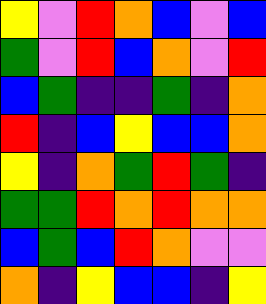[["yellow", "violet", "red", "orange", "blue", "violet", "blue"], ["green", "violet", "red", "blue", "orange", "violet", "red"], ["blue", "green", "indigo", "indigo", "green", "indigo", "orange"], ["red", "indigo", "blue", "yellow", "blue", "blue", "orange"], ["yellow", "indigo", "orange", "green", "red", "green", "indigo"], ["green", "green", "red", "orange", "red", "orange", "orange"], ["blue", "green", "blue", "red", "orange", "violet", "violet"], ["orange", "indigo", "yellow", "blue", "blue", "indigo", "yellow"]]